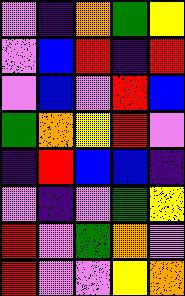[["violet", "indigo", "orange", "green", "yellow"], ["violet", "blue", "red", "indigo", "red"], ["violet", "blue", "violet", "red", "blue"], ["green", "orange", "yellow", "red", "violet"], ["indigo", "red", "blue", "blue", "indigo"], ["violet", "indigo", "violet", "green", "yellow"], ["red", "violet", "green", "orange", "violet"], ["red", "violet", "violet", "yellow", "orange"]]